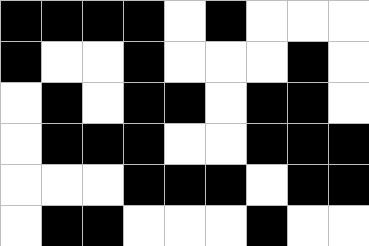[["black", "black", "black", "black", "white", "black", "white", "white", "white"], ["black", "white", "white", "black", "white", "white", "white", "black", "white"], ["white", "black", "white", "black", "black", "white", "black", "black", "white"], ["white", "black", "black", "black", "white", "white", "black", "black", "black"], ["white", "white", "white", "black", "black", "black", "white", "black", "black"], ["white", "black", "black", "white", "white", "white", "black", "white", "white"]]